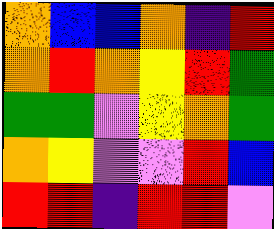[["orange", "blue", "blue", "orange", "indigo", "red"], ["orange", "red", "orange", "yellow", "red", "green"], ["green", "green", "violet", "yellow", "orange", "green"], ["orange", "yellow", "violet", "violet", "red", "blue"], ["red", "red", "indigo", "red", "red", "violet"]]